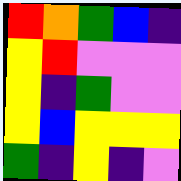[["red", "orange", "green", "blue", "indigo"], ["yellow", "red", "violet", "violet", "violet"], ["yellow", "indigo", "green", "violet", "violet"], ["yellow", "blue", "yellow", "yellow", "yellow"], ["green", "indigo", "yellow", "indigo", "violet"]]